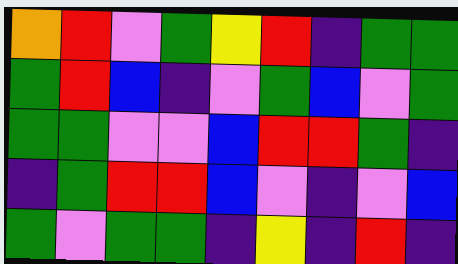[["orange", "red", "violet", "green", "yellow", "red", "indigo", "green", "green"], ["green", "red", "blue", "indigo", "violet", "green", "blue", "violet", "green"], ["green", "green", "violet", "violet", "blue", "red", "red", "green", "indigo"], ["indigo", "green", "red", "red", "blue", "violet", "indigo", "violet", "blue"], ["green", "violet", "green", "green", "indigo", "yellow", "indigo", "red", "indigo"]]